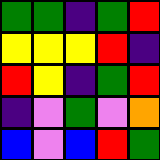[["green", "green", "indigo", "green", "red"], ["yellow", "yellow", "yellow", "red", "indigo"], ["red", "yellow", "indigo", "green", "red"], ["indigo", "violet", "green", "violet", "orange"], ["blue", "violet", "blue", "red", "green"]]